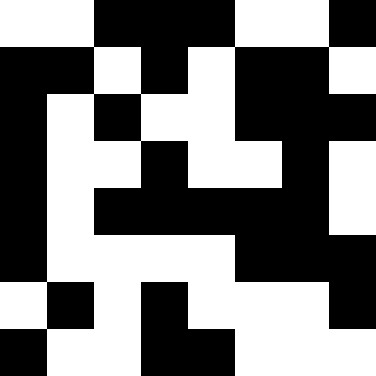[["white", "white", "black", "black", "black", "white", "white", "black"], ["black", "black", "white", "black", "white", "black", "black", "white"], ["black", "white", "black", "white", "white", "black", "black", "black"], ["black", "white", "white", "black", "white", "white", "black", "white"], ["black", "white", "black", "black", "black", "black", "black", "white"], ["black", "white", "white", "white", "white", "black", "black", "black"], ["white", "black", "white", "black", "white", "white", "white", "black"], ["black", "white", "white", "black", "black", "white", "white", "white"]]